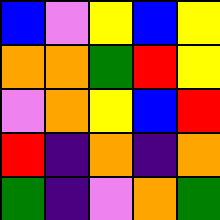[["blue", "violet", "yellow", "blue", "yellow"], ["orange", "orange", "green", "red", "yellow"], ["violet", "orange", "yellow", "blue", "red"], ["red", "indigo", "orange", "indigo", "orange"], ["green", "indigo", "violet", "orange", "green"]]